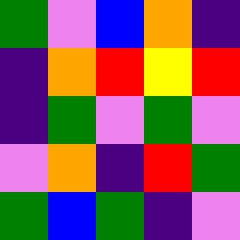[["green", "violet", "blue", "orange", "indigo"], ["indigo", "orange", "red", "yellow", "red"], ["indigo", "green", "violet", "green", "violet"], ["violet", "orange", "indigo", "red", "green"], ["green", "blue", "green", "indigo", "violet"]]